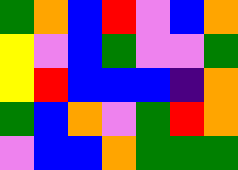[["green", "orange", "blue", "red", "violet", "blue", "orange"], ["yellow", "violet", "blue", "green", "violet", "violet", "green"], ["yellow", "red", "blue", "blue", "blue", "indigo", "orange"], ["green", "blue", "orange", "violet", "green", "red", "orange"], ["violet", "blue", "blue", "orange", "green", "green", "green"]]